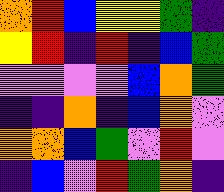[["orange", "red", "blue", "yellow", "yellow", "green", "indigo"], ["yellow", "red", "indigo", "red", "indigo", "blue", "green"], ["violet", "violet", "violet", "violet", "blue", "orange", "green"], ["indigo", "indigo", "orange", "indigo", "blue", "orange", "violet"], ["orange", "orange", "blue", "green", "violet", "red", "violet"], ["indigo", "blue", "violet", "red", "green", "orange", "indigo"]]